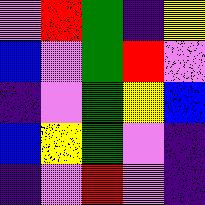[["violet", "red", "green", "indigo", "yellow"], ["blue", "violet", "green", "red", "violet"], ["indigo", "violet", "green", "yellow", "blue"], ["blue", "yellow", "green", "violet", "indigo"], ["indigo", "violet", "red", "violet", "indigo"]]